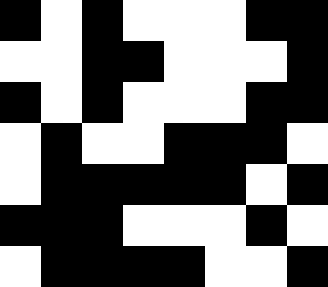[["black", "white", "black", "white", "white", "white", "black", "black"], ["white", "white", "black", "black", "white", "white", "white", "black"], ["black", "white", "black", "white", "white", "white", "black", "black"], ["white", "black", "white", "white", "black", "black", "black", "white"], ["white", "black", "black", "black", "black", "black", "white", "black"], ["black", "black", "black", "white", "white", "white", "black", "white"], ["white", "black", "black", "black", "black", "white", "white", "black"]]